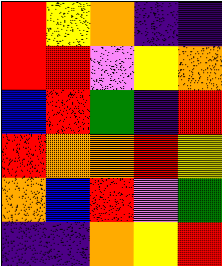[["red", "yellow", "orange", "indigo", "indigo"], ["red", "red", "violet", "yellow", "orange"], ["blue", "red", "green", "indigo", "red"], ["red", "orange", "orange", "red", "yellow"], ["orange", "blue", "red", "violet", "green"], ["indigo", "indigo", "orange", "yellow", "red"]]